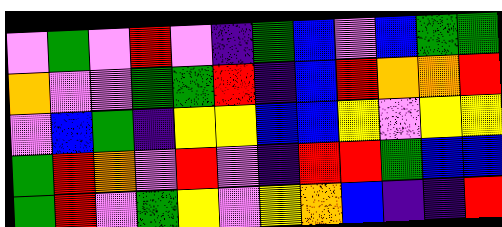[["violet", "green", "violet", "red", "violet", "indigo", "green", "blue", "violet", "blue", "green", "green"], ["orange", "violet", "violet", "green", "green", "red", "indigo", "blue", "red", "orange", "orange", "red"], ["violet", "blue", "green", "indigo", "yellow", "yellow", "blue", "blue", "yellow", "violet", "yellow", "yellow"], ["green", "red", "orange", "violet", "red", "violet", "indigo", "red", "red", "green", "blue", "blue"], ["green", "red", "violet", "green", "yellow", "violet", "yellow", "orange", "blue", "indigo", "indigo", "red"]]